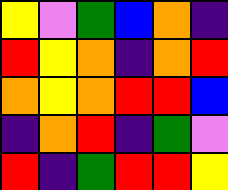[["yellow", "violet", "green", "blue", "orange", "indigo"], ["red", "yellow", "orange", "indigo", "orange", "red"], ["orange", "yellow", "orange", "red", "red", "blue"], ["indigo", "orange", "red", "indigo", "green", "violet"], ["red", "indigo", "green", "red", "red", "yellow"]]